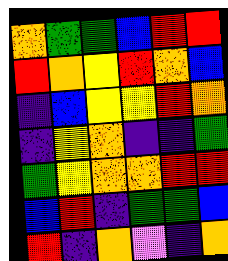[["orange", "green", "green", "blue", "red", "red"], ["red", "orange", "yellow", "red", "orange", "blue"], ["indigo", "blue", "yellow", "yellow", "red", "orange"], ["indigo", "yellow", "orange", "indigo", "indigo", "green"], ["green", "yellow", "orange", "orange", "red", "red"], ["blue", "red", "indigo", "green", "green", "blue"], ["red", "indigo", "orange", "violet", "indigo", "orange"]]